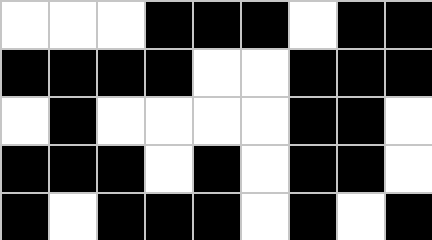[["white", "white", "white", "black", "black", "black", "white", "black", "black"], ["black", "black", "black", "black", "white", "white", "black", "black", "black"], ["white", "black", "white", "white", "white", "white", "black", "black", "white"], ["black", "black", "black", "white", "black", "white", "black", "black", "white"], ["black", "white", "black", "black", "black", "white", "black", "white", "black"]]